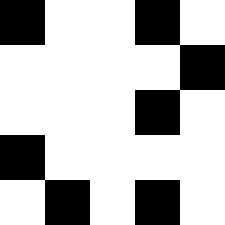[["black", "white", "white", "black", "white"], ["white", "white", "white", "white", "black"], ["white", "white", "white", "black", "white"], ["black", "white", "white", "white", "white"], ["white", "black", "white", "black", "white"]]